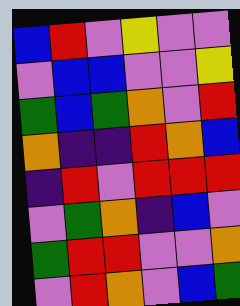[["blue", "red", "violet", "yellow", "violet", "violet"], ["violet", "blue", "blue", "violet", "violet", "yellow"], ["green", "blue", "green", "orange", "violet", "red"], ["orange", "indigo", "indigo", "red", "orange", "blue"], ["indigo", "red", "violet", "red", "red", "red"], ["violet", "green", "orange", "indigo", "blue", "violet"], ["green", "red", "red", "violet", "violet", "orange"], ["violet", "red", "orange", "violet", "blue", "green"]]